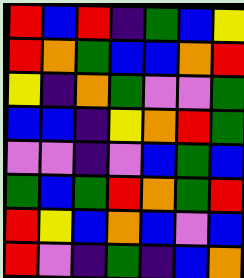[["red", "blue", "red", "indigo", "green", "blue", "yellow"], ["red", "orange", "green", "blue", "blue", "orange", "red"], ["yellow", "indigo", "orange", "green", "violet", "violet", "green"], ["blue", "blue", "indigo", "yellow", "orange", "red", "green"], ["violet", "violet", "indigo", "violet", "blue", "green", "blue"], ["green", "blue", "green", "red", "orange", "green", "red"], ["red", "yellow", "blue", "orange", "blue", "violet", "blue"], ["red", "violet", "indigo", "green", "indigo", "blue", "orange"]]